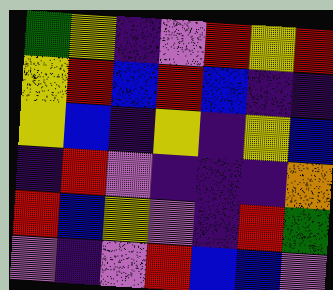[["green", "yellow", "indigo", "violet", "red", "yellow", "red"], ["yellow", "red", "blue", "red", "blue", "indigo", "indigo"], ["yellow", "blue", "indigo", "yellow", "indigo", "yellow", "blue"], ["indigo", "red", "violet", "indigo", "indigo", "indigo", "orange"], ["red", "blue", "yellow", "violet", "indigo", "red", "green"], ["violet", "indigo", "violet", "red", "blue", "blue", "violet"]]